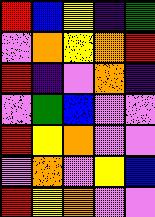[["red", "blue", "yellow", "indigo", "green"], ["violet", "orange", "yellow", "orange", "red"], ["red", "indigo", "violet", "orange", "indigo"], ["violet", "green", "blue", "violet", "violet"], ["red", "yellow", "orange", "violet", "violet"], ["violet", "orange", "violet", "yellow", "blue"], ["red", "yellow", "orange", "violet", "violet"]]